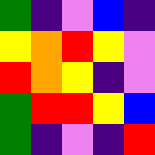[["green", "indigo", "violet", "blue", "indigo"], ["yellow", "orange", "red", "yellow", "violet"], ["red", "orange", "yellow", "indigo", "violet"], ["green", "red", "red", "yellow", "blue"], ["green", "indigo", "violet", "indigo", "red"]]